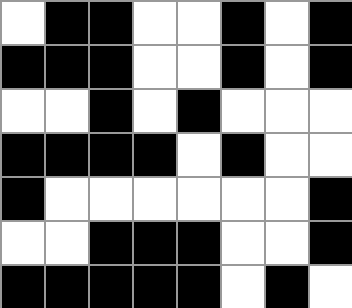[["white", "black", "black", "white", "white", "black", "white", "black"], ["black", "black", "black", "white", "white", "black", "white", "black"], ["white", "white", "black", "white", "black", "white", "white", "white"], ["black", "black", "black", "black", "white", "black", "white", "white"], ["black", "white", "white", "white", "white", "white", "white", "black"], ["white", "white", "black", "black", "black", "white", "white", "black"], ["black", "black", "black", "black", "black", "white", "black", "white"]]